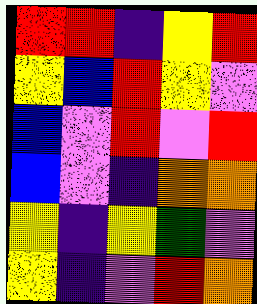[["red", "red", "indigo", "yellow", "red"], ["yellow", "blue", "red", "yellow", "violet"], ["blue", "violet", "red", "violet", "red"], ["blue", "violet", "indigo", "orange", "orange"], ["yellow", "indigo", "yellow", "green", "violet"], ["yellow", "indigo", "violet", "red", "orange"]]